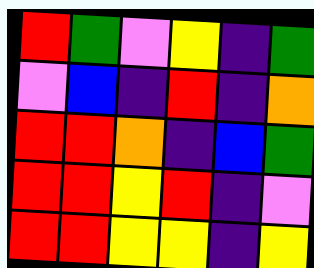[["red", "green", "violet", "yellow", "indigo", "green"], ["violet", "blue", "indigo", "red", "indigo", "orange"], ["red", "red", "orange", "indigo", "blue", "green"], ["red", "red", "yellow", "red", "indigo", "violet"], ["red", "red", "yellow", "yellow", "indigo", "yellow"]]